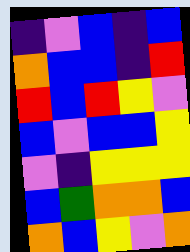[["indigo", "violet", "blue", "indigo", "blue"], ["orange", "blue", "blue", "indigo", "red"], ["red", "blue", "red", "yellow", "violet"], ["blue", "violet", "blue", "blue", "yellow"], ["violet", "indigo", "yellow", "yellow", "yellow"], ["blue", "green", "orange", "orange", "blue"], ["orange", "blue", "yellow", "violet", "orange"]]